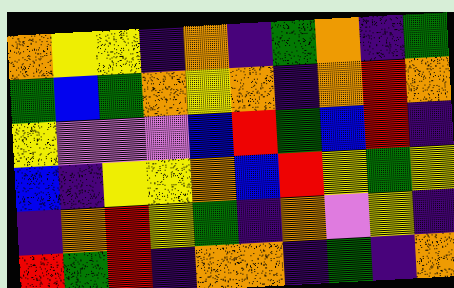[["orange", "yellow", "yellow", "indigo", "orange", "indigo", "green", "orange", "indigo", "green"], ["green", "blue", "green", "orange", "yellow", "orange", "indigo", "orange", "red", "orange"], ["yellow", "violet", "violet", "violet", "blue", "red", "green", "blue", "red", "indigo"], ["blue", "indigo", "yellow", "yellow", "orange", "blue", "red", "yellow", "green", "yellow"], ["indigo", "orange", "red", "yellow", "green", "indigo", "orange", "violet", "yellow", "indigo"], ["red", "green", "red", "indigo", "orange", "orange", "indigo", "green", "indigo", "orange"]]